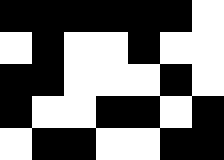[["black", "black", "black", "black", "black", "black", "white"], ["white", "black", "white", "white", "black", "white", "white"], ["black", "black", "white", "white", "white", "black", "white"], ["black", "white", "white", "black", "black", "white", "black"], ["white", "black", "black", "white", "white", "black", "black"]]